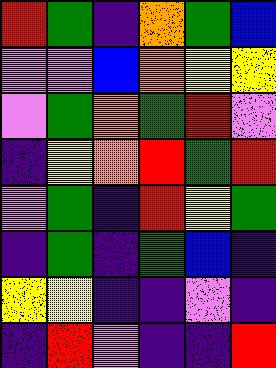[["red", "green", "indigo", "orange", "green", "blue"], ["violet", "violet", "blue", "orange", "yellow", "yellow"], ["violet", "green", "orange", "green", "red", "violet"], ["indigo", "yellow", "orange", "red", "green", "red"], ["violet", "green", "indigo", "red", "yellow", "green"], ["indigo", "green", "indigo", "green", "blue", "indigo"], ["yellow", "yellow", "indigo", "indigo", "violet", "indigo"], ["indigo", "red", "violet", "indigo", "indigo", "red"]]